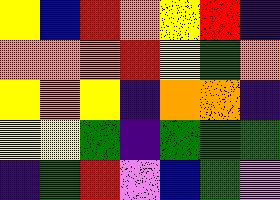[["yellow", "blue", "red", "orange", "yellow", "red", "indigo"], ["orange", "orange", "orange", "red", "yellow", "green", "orange"], ["yellow", "orange", "yellow", "indigo", "orange", "orange", "indigo"], ["yellow", "yellow", "green", "indigo", "green", "green", "green"], ["indigo", "green", "red", "violet", "blue", "green", "violet"]]